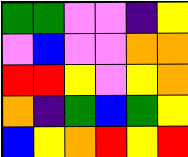[["green", "green", "violet", "violet", "indigo", "yellow"], ["violet", "blue", "violet", "violet", "orange", "orange"], ["red", "red", "yellow", "violet", "yellow", "orange"], ["orange", "indigo", "green", "blue", "green", "yellow"], ["blue", "yellow", "orange", "red", "yellow", "red"]]